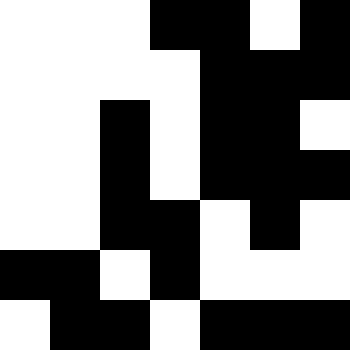[["white", "white", "white", "black", "black", "white", "black"], ["white", "white", "white", "white", "black", "black", "black"], ["white", "white", "black", "white", "black", "black", "white"], ["white", "white", "black", "white", "black", "black", "black"], ["white", "white", "black", "black", "white", "black", "white"], ["black", "black", "white", "black", "white", "white", "white"], ["white", "black", "black", "white", "black", "black", "black"]]